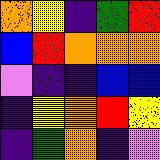[["orange", "yellow", "indigo", "green", "red"], ["blue", "red", "orange", "orange", "orange"], ["violet", "indigo", "indigo", "blue", "blue"], ["indigo", "yellow", "orange", "red", "yellow"], ["indigo", "green", "orange", "indigo", "violet"]]